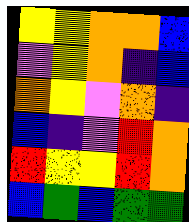[["yellow", "yellow", "orange", "orange", "blue"], ["violet", "yellow", "orange", "indigo", "blue"], ["orange", "yellow", "violet", "orange", "indigo"], ["blue", "indigo", "violet", "red", "orange"], ["red", "yellow", "yellow", "red", "orange"], ["blue", "green", "blue", "green", "green"]]